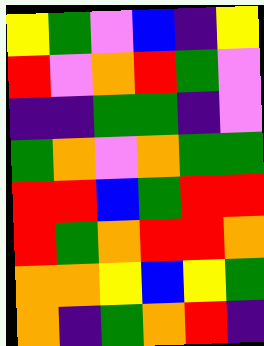[["yellow", "green", "violet", "blue", "indigo", "yellow"], ["red", "violet", "orange", "red", "green", "violet"], ["indigo", "indigo", "green", "green", "indigo", "violet"], ["green", "orange", "violet", "orange", "green", "green"], ["red", "red", "blue", "green", "red", "red"], ["red", "green", "orange", "red", "red", "orange"], ["orange", "orange", "yellow", "blue", "yellow", "green"], ["orange", "indigo", "green", "orange", "red", "indigo"]]